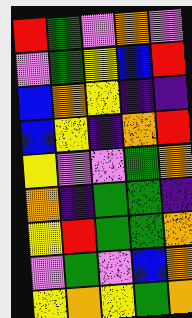[["red", "green", "violet", "orange", "violet"], ["violet", "green", "yellow", "blue", "red"], ["blue", "orange", "yellow", "indigo", "indigo"], ["blue", "yellow", "indigo", "orange", "red"], ["yellow", "violet", "violet", "green", "orange"], ["orange", "indigo", "green", "green", "indigo"], ["yellow", "red", "green", "green", "orange"], ["violet", "green", "violet", "blue", "orange"], ["yellow", "orange", "yellow", "green", "orange"]]